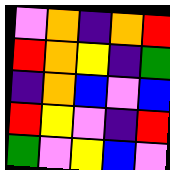[["violet", "orange", "indigo", "orange", "red"], ["red", "orange", "yellow", "indigo", "green"], ["indigo", "orange", "blue", "violet", "blue"], ["red", "yellow", "violet", "indigo", "red"], ["green", "violet", "yellow", "blue", "violet"]]